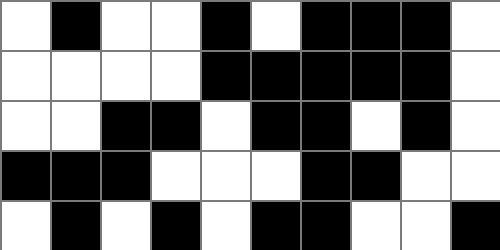[["white", "black", "white", "white", "black", "white", "black", "black", "black", "white"], ["white", "white", "white", "white", "black", "black", "black", "black", "black", "white"], ["white", "white", "black", "black", "white", "black", "black", "white", "black", "white"], ["black", "black", "black", "white", "white", "white", "black", "black", "white", "white"], ["white", "black", "white", "black", "white", "black", "black", "white", "white", "black"]]